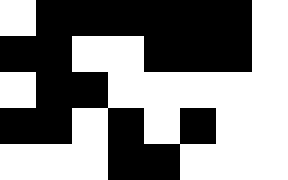[["white", "black", "black", "black", "black", "black", "black", "white"], ["black", "black", "white", "white", "black", "black", "black", "white"], ["white", "black", "black", "white", "white", "white", "white", "white"], ["black", "black", "white", "black", "white", "black", "white", "white"], ["white", "white", "white", "black", "black", "white", "white", "white"]]